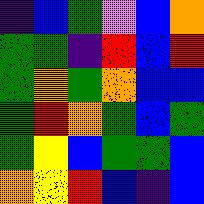[["indigo", "blue", "green", "violet", "blue", "orange"], ["green", "green", "indigo", "red", "blue", "red"], ["green", "orange", "green", "orange", "blue", "blue"], ["green", "red", "orange", "green", "blue", "green"], ["green", "yellow", "blue", "green", "green", "blue"], ["orange", "yellow", "red", "blue", "indigo", "blue"]]